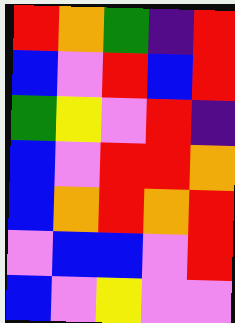[["red", "orange", "green", "indigo", "red"], ["blue", "violet", "red", "blue", "red"], ["green", "yellow", "violet", "red", "indigo"], ["blue", "violet", "red", "red", "orange"], ["blue", "orange", "red", "orange", "red"], ["violet", "blue", "blue", "violet", "red"], ["blue", "violet", "yellow", "violet", "violet"]]